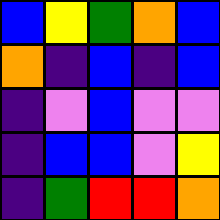[["blue", "yellow", "green", "orange", "blue"], ["orange", "indigo", "blue", "indigo", "blue"], ["indigo", "violet", "blue", "violet", "violet"], ["indigo", "blue", "blue", "violet", "yellow"], ["indigo", "green", "red", "red", "orange"]]